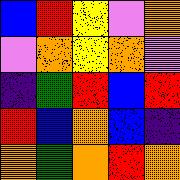[["blue", "red", "yellow", "violet", "orange"], ["violet", "orange", "yellow", "orange", "violet"], ["indigo", "green", "red", "blue", "red"], ["red", "blue", "orange", "blue", "indigo"], ["orange", "green", "orange", "red", "orange"]]